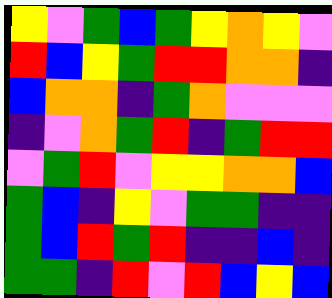[["yellow", "violet", "green", "blue", "green", "yellow", "orange", "yellow", "violet"], ["red", "blue", "yellow", "green", "red", "red", "orange", "orange", "indigo"], ["blue", "orange", "orange", "indigo", "green", "orange", "violet", "violet", "violet"], ["indigo", "violet", "orange", "green", "red", "indigo", "green", "red", "red"], ["violet", "green", "red", "violet", "yellow", "yellow", "orange", "orange", "blue"], ["green", "blue", "indigo", "yellow", "violet", "green", "green", "indigo", "indigo"], ["green", "blue", "red", "green", "red", "indigo", "indigo", "blue", "indigo"], ["green", "green", "indigo", "red", "violet", "red", "blue", "yellow", "blue"]]